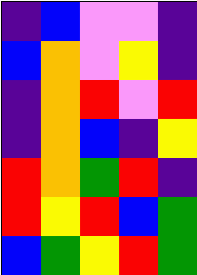[["indigo", "blue", "violet", "violet", "indigo"], ["blue", "orange", "violet", "yellow", "indigo"], ["indigo", "orange", "red", "violet", "red"], ["indigo", "orange", "blue", "indigo", "yellow"], ["red", "orange", "green", "red", "indigo"], ["red", "yellow", "red", "blue", "green"], ["blue", "green", "yellow", "red", "green"]]